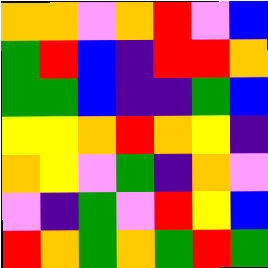[["orange", "orange", "violet", "orange", "red", "violet", "blue"], ["green", "red", "blue", "indigo", "red", "red", "orange"], ["green", "green", "blue", "indigo", "indigo", "green", "blue"], ["yellow", "yellow", "orange", "red", "orange", "yellow", "indigo"], ["orange", "yellow", "violet", "green", "indigo", "orange", "violet"], ["violet", "indigo", "green", "violet", "red", "yellow", "blue"], ["red", "orange", "green", "orange", "green", "red", "green"]]